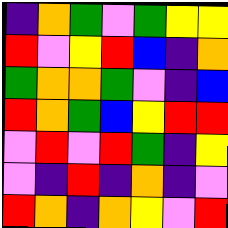[["indigo", "orange", "green", "violet", "green", "yellow", "yellow"], ["red", "violet", "yellow", "red", "blue", "indigo", "orange"], ["green", "orange", "orange", "green", "violet", "indigo", "blue"], ["red", "orange", "green", "blue", "yellow", "red", "red"], ["violet", "red", "violet", "red", "green", "indigo", "yellow"], ["violet", "indigo", "red", "indigo", "orange", "indigo", "violet"], ["red", "orange", "indigo", "orange", "yellow", "violet", "red"]]